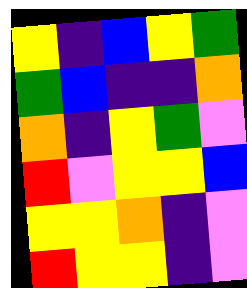[["yellow", "indigo", "blue", "yellow", "green"], ["green", "blue", "indigo", "indigo", "orange"], ["orange", "indigo", "yellow", "green", "violet"], ["red", "violet", "yellow", "yellow", "blue"], ["yellow", "yellow", "orange", "indigo", "violet"], ["red", "yellow", "yellow", "indigo", "violet"]]